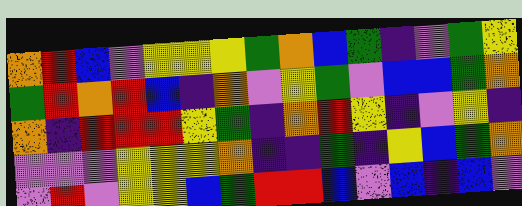[["orange", "red", "blue", "violet", "yellow", "yellow", "yellow", "green", "orange", "blue", "green", "indigo", "violet", "green", "yellow"], ["green", "red", "orange", "red", "blue", "indigo", "orange", "violet", "yellow", "green", "violet", "blue", "blue", "green", "orange"], ["orange", "indigo", "red", "red", "red", "yellow", "green", "indigo", "orange", "red", "yellow", "indigo", "violet", "yellow", "indigo"], ["violet", "violet", "violet", "yellow", "yellow", "yellow", "orange", "indigo", "indigo", "green", "indigo", "yellow", "blue", "green", "orange"], ["violet", "red", "violet", "yellow", "yellow", "blue", "green", "red", "red", "blue", "violet", "blue", "indigo", "blue", "violet"]]